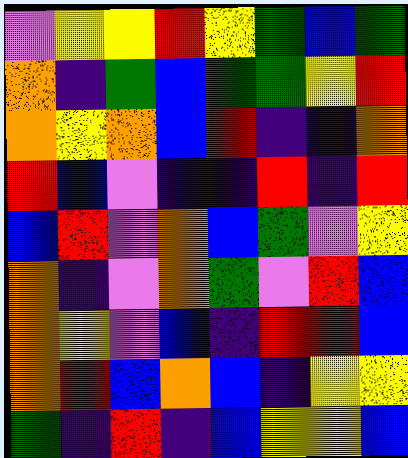[["violet", "yellow", "yellow", "red", "yellow", "green", "blue", "green"], ["orange", "indigo", "green", "blue", "green", "green", "yellow", "red"], ["orange", "yellow", "orange", "blue", "red", "indigo", "indigo", "orange"], ["red", "blue", "violet", "indigo", "indigo", "red", "indigo", "red"], ["blue", "red", "violet", "orange", "blue", "green", "violet", "yellow"], ["orange", "indigo", "violet", "orange", "green", "violet", "red", "blue"], ["orange", "yellow", "violet", "blue", "indigo", "red", "red", "blue"], ["orange", "red", "blue", "orange", "blue", "indigo", "yellow", "yellow"], ["green", "indigo", "red", "indigo", "blue", "yellow", "yellow", "blue"]]